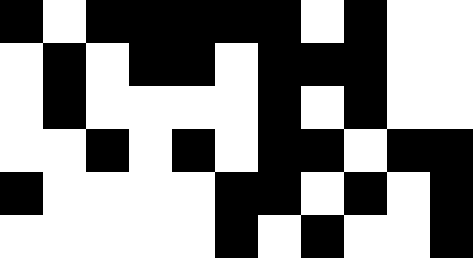[["black", "white", "black", "black", "black", "black", "black", "white", "black", "white", "white"], ["white", "black", "white", "black", "black", "white", "black", "black", "black", "white", "white"], ["white", "black", "white", "white", "white", "white", "black", "white", "black", "white", "white"], ["white", "white", "black", "white", "black", "white", "black", "black", "white", "black", "black"], ["black", "white", "white", "white", "white", "black", "black", "white", "black", "white", "black"], ["white", "white", "white", "white", "white", "black", "white", "black", "white", "white", "black"]]